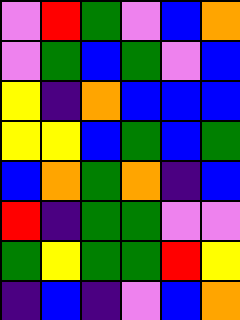[["violet", "red", "green", "violet", "blue", "orange"], ["violet", "green", "blue", "green", "violet", "blue"], ["yellow", "indigo", "orange", "blue", "blue", "blue"], ["yellow", "yellow", "blue", "green", "blue", "green"], ["blue", "orange", "green", "orange", "indigo", "blue"], ["red", "indigo", "green", "green", "violet", "violet"], ["green", "yellow", "green", "green", "red", "yellow"], ["indigo", "blue", "indigo", "violet", "blue", "orange"]]